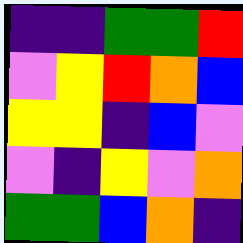[["indigo", "indigo", "green", "green", "red"], ["violet", "yellow", "red", "orange", "blue"], ["yellow", "yellow", "indigo", "blue", "violet"], ["violet", "indigo", "yellow", "violet", "orange"], ["green", "green", "blue", "orange", "indigo"]]